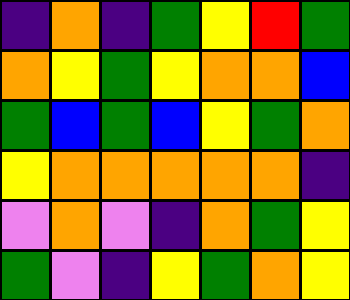[["indigo", "orange", "indigo", "green", "yellow", "red", "green"], ["orange", "yellow", "green", "yellow", "orange", "orange", "blue"], ["green", "blue", "green", "blue", "yellow", "green", "orange"], ["yellow", "orange", "orange", "orange", "orange", "orange", "indigo"], ["violet", "orange", "violet", "indigo", "orange", "green", "yellow"], ["green", "violet", "indigo", "yellow", "green", "orange", "yellow"]]